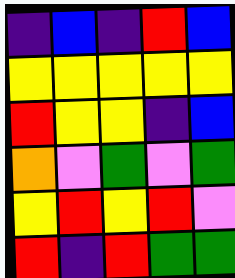[["indigo", "blue", "indigo", "red", "blue"], ["yellow", "yellow", "yellow", "yellow", "yellow"], ["red", "yellow", "yellow", "indigo", "blue"], ["orange", "violet", "green", "violet", "green"], ["yellow", "red", "yellow", "red", "violet"], ["red", "indigo", "red", "green", "green"]]